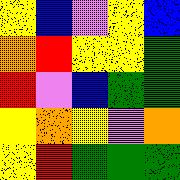[["yellow", "blue", "violet", "yellow", "blue"], ["orange", "red", "yellow", "yellow", "green"], ["red", "violet", "blue", "green", "green"], ["yellow", "orange", "yellow", "violet", "orange"], ["yellow", "red", "green", "green", "green"]]